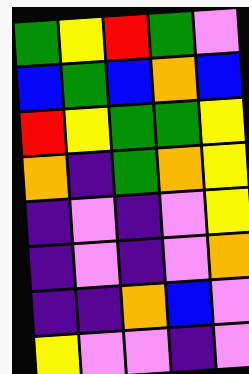[["green", "yellow", "red", "green", "violet"], ["blue", "green", "blue", "orange", "blue"], ["red", "yellow", "green", "green", "yellow"], ["orange", "indigo", "green", "orange", "yellow"], ["indigo", "violet", "indigo", "violet", "yellow"], ["indigo", "violet", "indigo", "violet", "orange"], ["indigo", "indigo", "orange", "blue", "violet"], ["yellow", "violet", "violet", "indigo", "violet"]]